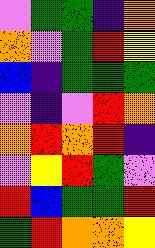[["violet", "green", "green", "indigo", "orange"], ["orange", "violet", "green", "red", "yellow"], ["blue", "indigo", "green", "green", "green"], ["violet", "indigo", "violet", "red", "orange"], ["orange", "red", "orange", "red", "indigo"], ["violet", "yellow", "red", "green", "violet"], ["red", "blue", "green", "green", "red"], ["green", "red", "orange", "orange", "yellow"]]